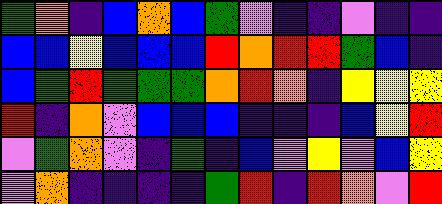[["green", "orange", "indigo", "blue", "orange", "blue", "green", "violet", "indigo", "indigo", "violet", "indigo", "indigo"], ["blue", "blue", "yellow", "blue", "blue", "blue", "red", "orange", "red", "red", "green", "blue", "indigo"], ["blue", "green", "red", "green", "green", "green", "orange", "red", "orange", "indigo", "yellow", "yellow", "yellow"], ["red", "indigo", "orange", "violet", "blue", "blue", "blue", "indigo", "indigo", "indigo", "blue", "yellow", "red"], ["violet", "green", "orange", "violet", "indigo", "green", "indigo", "blue", "violet", "yellow", "violet", "blue", "yellow"], ["violet", "orange", "indigo", "indigo", "indigo", "indigo", "green", "red", "indigo", "red", "orange", "violet", "red"]]